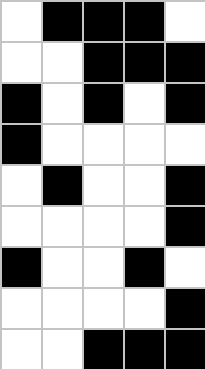[["white", "black", "black", "black", "white"], ["white", "white", "black", "black", "black"], ["black", "white", "black", "white", "black"], ["black", "white", "white", "white", "white"], ["white", "black", "white", "white", "black"], ["white", "white", "white", "white", "black"], ["black", "white", "white", "black", "white"], ["white", "white", "white", "white", "black"], ["white", "white", "black", "black", "black"]]